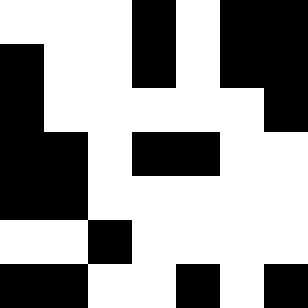[["white", "white", "white", "black", "white", "black", "black"], ["black", "white", "white", "black", "white", "black", "black"], ["black", "white", "white", "white", "white", "white", "black"], ["black", "black", "white", "black", "black", "white", "white"], ["black", "black", "white", "white", "white", "white", "white"], ["white", "white", "black", "white", "white", "white", "white"], ["black", "black", "white", "white", "black", "white", "black"]]